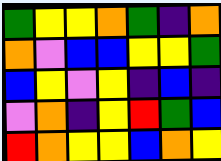[["green", "yellow", "yellow", "orange", "green", "indigo", "orange"], ["orange", "violet", "blue", "blue", "yellow", "yellow", "green"], ["blue", "yellow", "violet", "yellow", "indigo", "blue", "indigo"], ["violet", "orange", "indigo", "yellow", "red", "green", "blue"], ["red", "orange", "yellow", "yellow", "blue", "orange", "yellow"]]